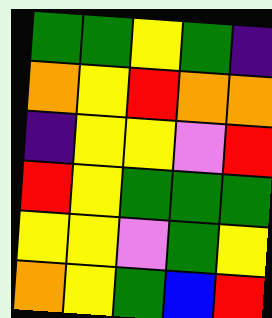[["green", "green", "yellow", "green", "indigo"], ["orange", "yellow", "red", "orange", "orange"], ["indigo", "yellow", "yellow", "violet", "red"], ["red", "yellow", "green", "green", "green"], ["yellow", "yellow", "violet", "green", "yellow"], ["orange", "yellow", "green", "blue", "red"]]